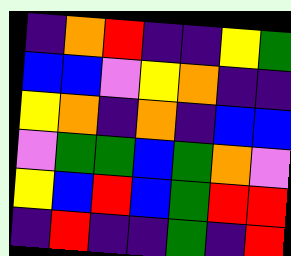[["indigo", "orange", "red", "indigo", "indigo", "yellow", "green"], ["blue", "blue", "violet", "yellow", "orange", "indigo", "indigo"], ["yellow", "orange", "indigo", "orange", "indigo", "blue", "blue"], ["violet", "green", "green", "blue", "green", "orange", "violet"], ["yellow", "blue", "red", "blue", "green", "red", "red"], ["indigo", "red", "indigo", "indigo", "green", "indigo", "red"]]